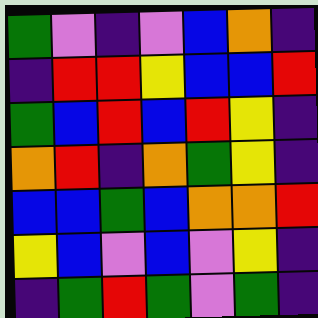[["green", "violet", "indigo", "violet", "blue", "orange", "indigo"], ["indigo", "red", "red", "yellow", "blue", "blue", "red"], ["green", "blue", "red", "blue", "red", "yellow", "indigo"], ["orange", "red", "indigo", "orange", "green", "yellow", "indigo"], ["blue", "blue", "green", "blue", "orange", "orange", "red"], ["yellow", "blue", "violet", "blue", "violet", "yellow", "indigo"], ["indigo", "green", "red", "green", "violet", "green", "indigo"]]